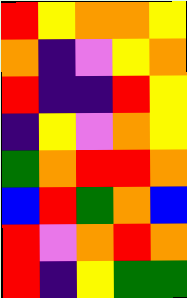[["red", "yellow", "orange", "orange", "yellow"], ["orange", "indigo", "violet", "yellow", "orange"], ["red", "indigo", "indigo", "red", "yellow"], ["indigo", "yellow", "violet", "orange", "yellow"], ["green", "orange", "red", "red", "orange"], ["blue", "red", "green", "orange", "blue"], ["red", "violet", "orange", "red", "orange"], ["red", "indigo", "yellow", "green", "green"]]